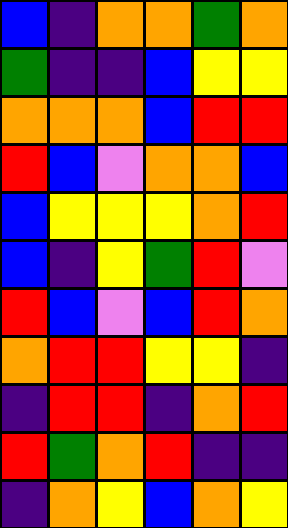[["blue", "indigo", "orange", "orange", "green", "orange"], ["green", "indigo", "indigo", "blue", "yellow", "yellow"], ["orange", "orange", "orange", "blue", "red", "red"], ["red", "blue", "violet", "orange", "orange", "blue"], ["blue", "yellow", "yellow", "yellow", "orange", "red"], ["blue", "indigo", "yellow", "green", "red", "violet"], ["red", "blue", "violet", "blue", "red", "orange"], ["orange", "red", "red", "yellow", "yellow", "indigo"], ["indigo", "red", "red", "indigo", "orange", "red"], ["red", "green", "orange", "red", "indigo", "indigo"], ["indigo", "orange", "yellow", "blue", "orange", "yellow"]]